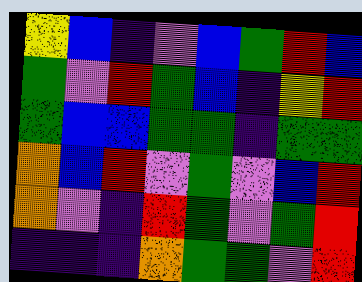[["yellow", "blue", "indigo", "violet", "blue", "green", "red", "blue"], ["green", "violet", "red", "green", "blue", "indigo", "yellow", "red"], ["green", "blue", "blue", "green", "green", "indigo", "green", "green"], ["orange", "blue", "red", "violet", "green", "violet", "blue", "red"], ["orange", "violet", "indigo", "red", "green", "violet", "green", "red"], ["indigo", "indigo", "indigo", "orange", "green", "green", "violet", "red"]]